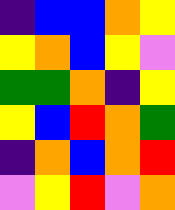[["indigo", "blue", "blue", "orange", "yellow"], ["yellow", "orange", "blue", "yellow", "violet"], ["green", "green", "orange", "indigo", "yellow"], ["yellow", "blue", "red", "orange", "green"], ["indigo", "orange", "blue", "orange", "red"], ["violet", "yellow", "red", "violet", "orange"]]